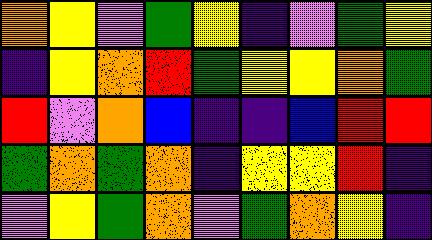[["orange", "yellow", "violet", "green", "yellow", "indigo", "violet", "green", "yellow"], ["indigo", "yellow", "orange", "red", "green", "yellow", "yellow", "orange", "green"], ["red", "violet", "orange", "blue", "indigo", "indigo", "blue", "red", "red"], ["green", "orange", "green", "orange", "indigo", "yellow", "yellow", "red", "indigo"], ["violet", "yellow", "green", "orange", "violet", "green", "orange", "yellow", "indigo"]]